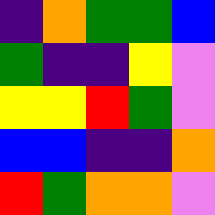[["indigo", "orange", "green", "green", "blue"], ["green", "indigo", "indigo", "yellow", "violet"], ["yellow", "yellow", "red", "green", "violet"], ["blue", "blue", "indigo", "indigo", "orange"], ["red", "green", "orange", "orange", "violet"]]